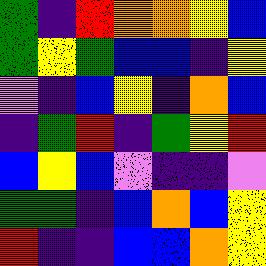[["green", "indigo", "red", "orange", "orange", "yellow", "blue"], ["green", "yellow", "green", "blue", "blue", "indigo", "yellow"], ["violet", "indigo", "blue", "yellow", "indigo", "orange", "blue"], ["indigo", "green", "red", "indigo", "green", "yellow", "red"], ["blue", "yellow", "blue", "violet", "indigo", "indigo", "violet"], ["green", "green", "indigo", "blue", "orange", "blue", "yellow"], ["red", "indigo", "indigo", "blue", "blue", "orange", "yellow"]]